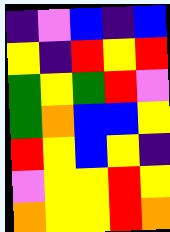[["indigo", "violet", "blue", "indigo", "blue"], ["yellow", "indigo", "red", "yellow", "red"], ["green", "yellow", "green", "red", "violet"], ["green", "orange", "blue", "blue", "yellow"], ["red", "yellow", "blue", "yellow", "indigo"], ["violet", "yellow", "yellow", "red", "yellow"], ["orange", "yellow", "yellow", "red", "orange"]]